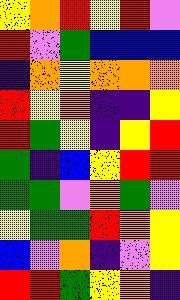[["yellow", "orange", "red", "yellow", "red", "violet"], ["red", "violet", "green", "blue", "blue", "blue"], ["indigo", "orange", "yellow", "orange", "orange", "orange"], ["red", "yellow", "orange", "indigo", "indigo", "yellow"], ["red", "green", "yellow", "indigo", "yellow", "red"], ["green", "indigo", "blue", "yellow", "red", "red"], ["green", "green", "violet", "orange", "green", "violet"], ["yellow", "green", "green", "red", "orange", "yellow"], ["blue", "violet", "orange", "indigo", "violet", "yellow"], ["red", "red", "green", "yellow", "orange", "indigo"]]